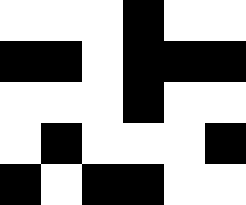[["white", "white", "white", "black", "white", "white"], ["black", "black", "white", "black", "black", "black"], ["white", "white", "white", "black", "white", "white"], ["white", "black", "white", "white", "white", "black"], ["black", "white", "black", "black", "white", "white"]]